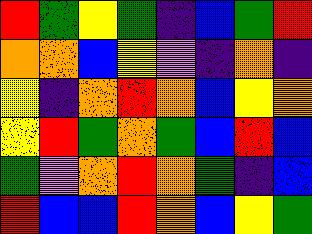[["red", "green", "yellow", "green", "indigo", "blue", "green", "red"], ["orange", "orange", "blue", "yellow", "violet", "indigo", "orange", "indigo"], ["yellow", "indigo", "orange", "red", "orange", "blue", "yellow", "orange"], ["yellow", "red", "green", "orange", "green", "blue", "red", "blue"], ["green", "violet", "orange", "red", "orange", "green", "indigo", "blue"], ["red", "blue", "blue", "red", "orange", "blue", "yellow", "green"]]